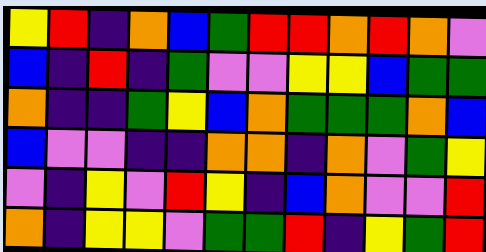[["yellow", "red", "indigo", "orange", "blue", "green", "red", "red", "orange", "red", "orange", "violet"], ["blue", "indigo", "red", "indigo", "green", "violet", "violet", "yellow", "yellow", "blue", "green", "green"], ["orange", "indigo", "indigo", "green", "yellow", "blue", "orange", "green", "green", "green", "orange", "blue"], ["blue", "violet", "violet", "indigo", "indigo", "orange", "orange", "indigo", "orange", "violet", "green", "yellow"], ["violet", "indigo", "yellow", "violet", "red", "yellow", "indigo", "blue", "orange", "violet", "violet", "red"], ["orange", "indigo", "yellow", "yellow", "violet", "green", "green", "red", "indigo", "yellow", "green", "red"]]